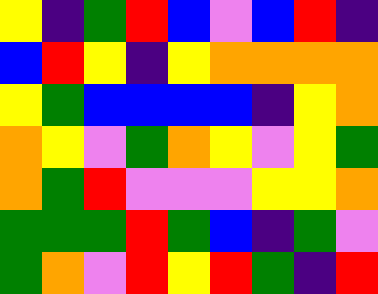[["yellow", "indigo", "green", "red", "blue", "violet", "blue", "red", "indigo"], ["blue", "red", "yellow", "indigo", "yellow", "orange", "orange", "orange", "orange"], ["yellow", "green", "blue", "blue", "blue", "blue", "indigo", "yellow", "orange"], ["orange", "yellow", "violet", "green", "orange", "yellow", "violet", "yellow", "green"], ["orange", "green", "red", "violet", "violet", "violet", "yellow", "yellow", "orange"], ["green", "green", "green", "red", "green", "blue", "indigo", "green", "violet"], ["green", "orange", "violet", "red", "yellow", "red", "green", "indigo", "red"]]